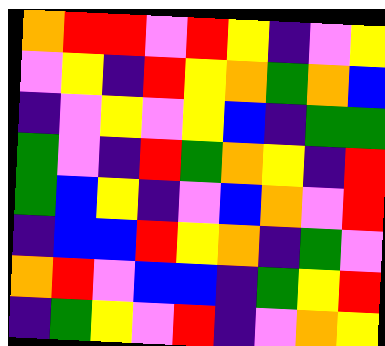[["orange", "red", "red", "violet", "red", "yellow", "indigo", "violet", "yellow"], ["violet", "yellow", "indigo", "red", "yellow", "orange", "green", "orange", "blue"], ["indigo", "violet", "yellow", "violet", "yellow", "blue", "indigo", "green", "green"], ["green", "violet", "indigo", "red", "green", "orange", "yellow", "indigo", "red"], ["green", "blue", "yellow", "indigo", "violet", "blue", "orange", "violet", "red"], ["indigo", "blue", "blue", "red", "yellow", "orange", "indigo", "green", "violet"], ["orange", "red", "violet", "blue", "blue", "indigo", "green", "yellow", "red"], ["indigo", "green", "yellow", "violet", "red", "indigo", "violet", "orange", "yellow"]]